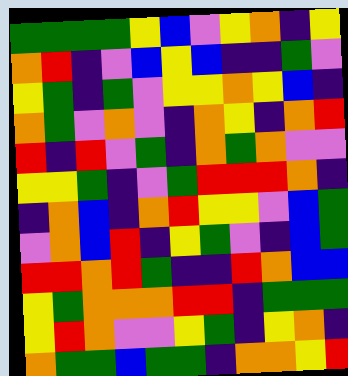[["green", "green", "green", "green", "yellow", "blue", "violet", "yellow", "orange", "indigo", "yellow"], ["orange", "red", "indigo", "violet", "blue", "yellow", "blue", "indigo", "indigo", "green", "violet"], ["yellow", "green", "indigo", "green", "violet", "yellow", "yellow", "orange", "yellow", "blue", "indigo"], ["orange", "green", "violet", "orange", "violet", "indigo", "orange", "yellow", "indigo", "orange", "red"], ["red", "indigo", "red", "violet", "green", "indigo", "orange", "green", "orange", "violet", "violet"], ["yellow", "yellow", "green", "indigo", "violet", "green", "red", "red", "red", "orange", "indigo"], ["indigo", "orange", "blue", "indigo", "orange", "red", "yellow", "yellow", "violet", "blue", "green"], ["violet", "orange", "blue", "red", "indigo", "yellow", "green", "violet", "indigo", "blue", "green"], ["red", "red", "orange", "red", "green", "indigo", "indigo", "red", "orange", "blue", "blue"], ["yellow", "green", "orange", "orange", "orange", "red", "red", "indigo", "green", "green", "green"], ["yellow", "red", "orange", "violet", "violet", "yellow", "green", "indigo", "yellow", "orange", "indigo"], ["orange", "green", "green", "blue", "green", "green", "indigo", "orange", "orange", "yellow", "red"]]